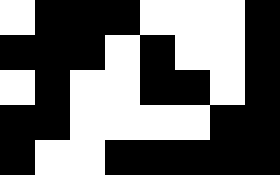[["white", "black", "black", "black", "white", "white", "white", "black"], ["black", "black", "black", "white", "black", "white", "white", "black"], ["white", "black", "white", "white", "black", "black", "white", "black"], ["black", "black", "white", "white", "white", "white", "black", "black"], ["black", "white", "white", "black", "black", "black", "black", "black"]]